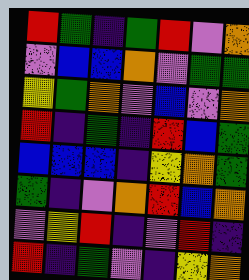[["red", "green", "indigo", "green", "red", "violet", "orange"], ["violet", "blue", "blue", "orange", "violet", "green", "green"], ["yellow", "green", "orange", "violet", "blue", "violet", "orange"], ["red", "indigo", "green", "indigo", "red", "blue", "green"], ["blue", "blue", "blue", "indigo", "yellow", "orange", "green"], ["green", "indigo", "violet", "orange", "red", "blue", "orange"], ["violet", "yellow", "red", "indigo", "violet", "red", "indigo"], ["red", "indigo", "green", "violet", "indigo", "yellow", "orange"]]